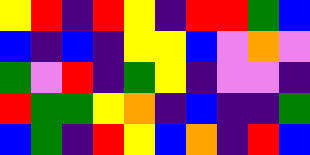[["yellow", "red", "indigo", "red", "yellow", "indigo", "red", "red", "green", "blue"], ["blue", "indigo", "blue", "indigo", "yellow", "yellow", "blue", "violet", "orange", "violet"], ["green", "violet", "red", "indigo", "green", "yellow", "indigo", "violet", "violet", "indigo"], ["red", "green", "green", "yellow", "orange", "indigo", "blue", "indigo", "indigo", "green"], ["blue", "green", "indigo", "red", "yellow", "blue", "orange", "indigo", "red", "blue"]]